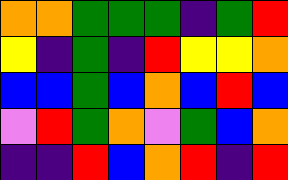[["orange", "orange", "green", "green", "green", "indigo", "green", "red"], ["yellow", "indigo", "green", "indigo", "red", "yellow", "yellow", "orange"], ["blue", "blue", "green", "blue", "orange", "blue", "red", "blue"], ["violet", "red", "green", "orange", "violet", "green", "blue", "orange"], ["indigo", "indigo", "red", "blue", "orange", "red", "indigo", "red"]]